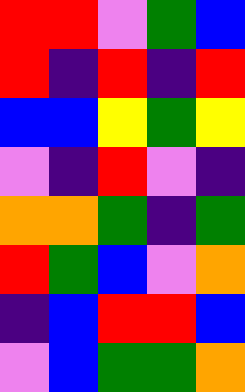[["red", "red", "violet", "green", "blue"], ["red", "indigo", "red", "indigo", "red"], ["blue", "blue", "yellow", "green", "yellow"], ["violet", "indigo", "red", "violet", "indigo"], ["orange", "orange", "green", "indigo", "green"], ["red", "green", "blue", "violet", "orange"], ["indigo", "blue", "red", "red", "blue"], ["violet", "blue", "green", "green", "orange"]]